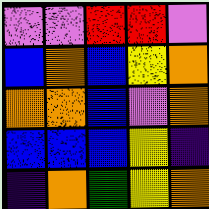[["violet", "violet", "red", "red", "violet"], ["blue", "orange", "blue", "yellow", "orange"], ["orange", "orange", "blue", "violet", "orange"], ["blue", "blue", "blue", "yellow", "indigo"], ["indigo", "orange", "green", "yellow", "orange"]]